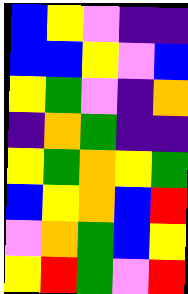[["blue", "yellow", "violet", "indigo", "indigo"], ["blue", "blue", "yellow", "violet", "blue"], ["yellow", "green", "violet", "indigo", "orange"], ["indigo", "orange", "green", "indigo", "indigo"], ["yellow", "green", "orange", "yellow", "green"], ["blue", "yellow", "orange", "blue", "red"], ["violet", "orange", "green", "blue", "yellow"], ["yellow", "red", "green", "violet", "red"]]